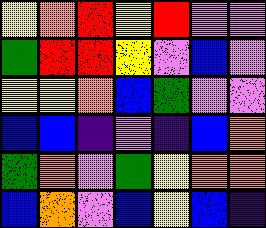[["yellow", "orange", "red", "yellow", "red", "violet", "violet"], ["green", "red", "red", "yellow", "violet", "blue", "violet"], ["yellow", "yellow", "orange", "blue", "green", "violet", "violet"], ["blue", "blue", "indigo", "violet", "indigo", "blue", "orange"], ["green", "orange", "violet", "green", "yellow", "orange", "orange"], ["blue", "orange", "violet", "blue", "yellow", "blue", "indigo"]]